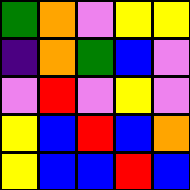[["green", "orange", "violet", "yellow", "yellow"], ["indigo", "orange", "green", "blue", "violet"], ["violet", "red", "violet", "yellow", "violet"], ["yellow", "blue", "red", "blue", "orange"], ["yellow", "blue", "blue", "red", "blue"]]